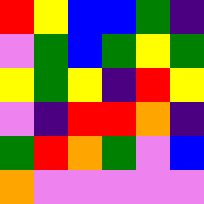[["red", "yellow", "blue", "blue", "green", "indigo"], ["violet", "green", "blue", "green", "yellow", "green"], ["yellow", "green", "yellow", "indigo", "red", "yellow"], ["violet", "indigo", "red", "red", "orange", "indigo"], ["green", "red", "orange", "green", "violet", "blue"], ["orange", "violet", "violet", "violet", "violet", "violet"]]